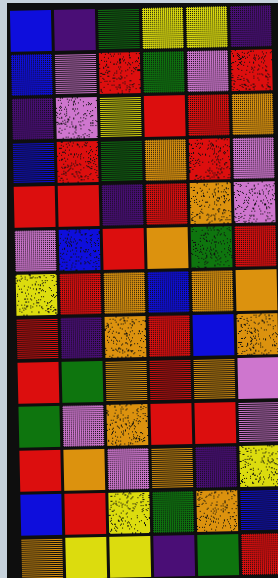[["blue", "indigo", "green", "yellow", "yellow", "indigo"], ["blue", "violet", "red", "green", "violet", "red"], ["indigo", "violet", "yellow", "red", "red", "orange"], ["blue", "red", "green", "orange", "red", "violet"], ["red", "red", "indigo", "red", "orange", "violet"], ["violet", "blue", "red", "orange", "green", "red"], ["yellow", "red", "orange", "blue", "orange", "orange"], ["red", "indigo", "orange", "red", "blue", "orange"], ["red", "green", "orange", "red", "orange", "violet"], ["green", "violet", "orange", "red", "red", "violet"], ["red", "orange", "violet", "orange", "indigo", "yellow"], ["blue", "red", "yellow", "green", "orange", "blue"], ["orange", "yellow", "yellow", "indigo", "green", "red"]]